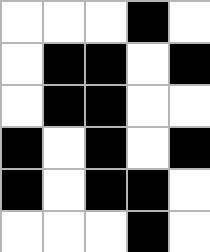[["white", "white", "white", "black", "white"], ["white", "black", "black", "white", "black"], ["white", "black", "black", "white", "white"], ["black", "white", "black", "white", "black"], ["black", "white", "black", "black", "white"], ["white", "white", "white", "black", "white"]]